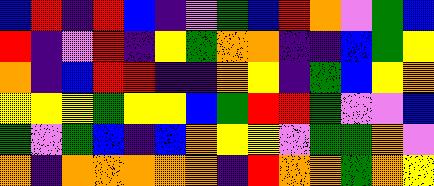[["blue", "red", "indigo", "red", "blue", "indigo", "violet", "green", "blue", "red", "orange", "violet", "green", "blue"], ["red", "indigo", "violet", "red", "indigo", "yellow", "green", "orange", "orange", "indigo", "indigo", "blue", "green", "yellow"], ["orange", "indigo", "blue", "red", "red", "indigo", "indigo", "orange", "yellow", "indigo", "green", "blue", "yellow", "orange"], ["yellow", "yellow", "yellow", "green", "yellow", "yellow", "blue", "green", "red", "red", "green", "violet", "violet", "blue"], ["green", "violet", "green", "blue", "indigo", "blue", "orange", "yellow", "yellow", "violet", "green", "green", "orange", "violet"], ["orange", "indigo", "orange", "orange", "orange", "orange", "orange", "indigo", "red", "orange", "orange", "green", "orange", "yellow"]]